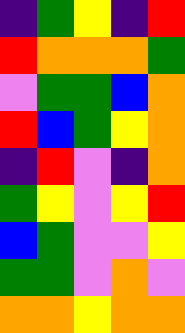[["indigo", "green", "yellow", "indigo", "red"], ["red", "orange", "orange", "orange", "green"], ["violet", "green", "green", "blue", "orange"], ["red", "blue", "green", "yellow", "orange"], ["indigo", "red", "violet", "indigo", "orange"], ["green", "yellow", "violet", "yellow", "red"], ["blue", "green", "violet", "violet", "yellow"], ["green", "green", "violet", "orange", "violet"], ["orange", "orange", "yellow", "orange", "orange"]]